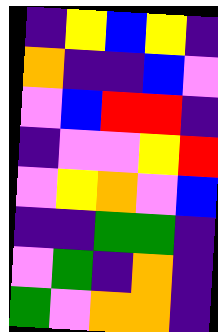[["indigo", "yellow", "blue", "yellow", "indigo"], ["orange", "indigo", "indigo", "blue", "violet"], ["violet", "blue", "red", "red", "indigo"], ["indigo", "violet", "violet", "yellow", "red"], ["violet", "yellow", "orange", "violet", "blue"], ["indigo", "indigo", "green", "green", "indigo"], ["violet", "green", "indigo", "orange", "indigo"], ["green", "violet", "orange", "orange", "indigo"]]